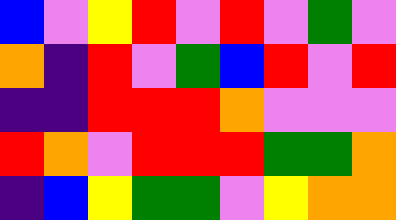[["blue", "violet", "yellow", "red", "violet", "red", "violet", "green", "violet"], ["orange", "indigo", "red", "violet", "green", "blue", "red", "violet", "red"], ["indigo", "indigo", "red", "red", "red", "orange", "violet", "violet", "violet"], ["red", "orange", "violet", "red", "red", "red", "green", "green", "orange"], ["indigo", "blue", "yellow", "green", "green", "violet", "yellow", "orange", "orange"]]